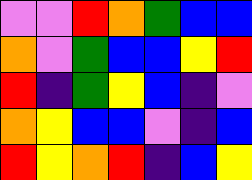[["violet", "violet", "red", "orange", "green", "blue", "blue"], ["orange", "violet", "green", "blue", "blue", "yellow", "red"], ["red", "indigo", "green", "yellow", "blue", "indigo", "violet"], ["orange", "yellow", "blue", "blue", "violet", "indigo", "blue"], ["red", "yellow", "orange", "red", "indigo", "blue", "yellow"]]